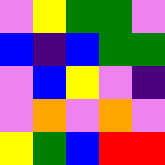[["violet", "yellow", "green", "green", "violet"], ["blue", "indigo", "blue", "green", "green"], ["violet", "blue", "yellow", "violet", "indigo"], ["violet", "orange", "violet", "orange", "violet"], ["yellow", "green", "blue", "red", "red"]]